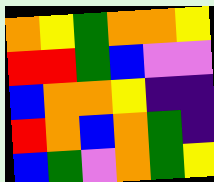[["orange", "yellow", "green", "orange", "orange", "yellow"], ["red", "red", "green", "blue", "violet", "violet"], ["blue", "orange", "orange", "yellow", "indigo", "indigo"], ["red", "orange", "blue", "orange", "green", "indigo"], ["blue", "green", "violet", "orange", "green", "yellow"]]